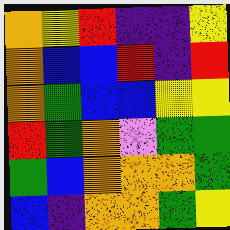[["orange", "yellow", "red", "indigo", "indigo", "yellow"], ["orange", "blue", "blue", "red", "indigo", "red"], ["orange", "green", "blue", "blue", "yellow", "yellow"], ["red", "green", "orange", "violet", "green", "green"], ["green", "blue", "orange", "orange", "orange", "green"], ["blue", "indigo", "orange", "orange", "green", "yellow"]]